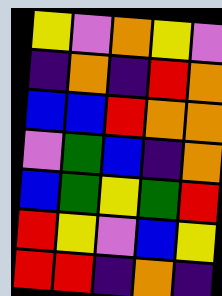[["yellow", "violet", "orange", "yellow", "violet"], ["indigo", "orange", "indigo", "red", "orange"], ["blue", "blue", "red", "orange", "orange"], ["violet", "green", "blue", "indigo", "orange"], ["blue", "green", "yellow", "green", "red"], ["red", "yellow", "violet", "blue", "yellow"], ["red", "red", "indigo", "orange", "indigo"]]